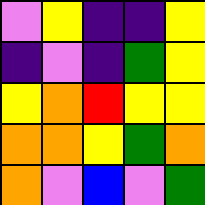[["violet", "yellow", "indigo", "indigo", "yellow"], ["indigo", "violet", "indigo", "green", "yellow"], ["yellow", "orange", "red", "yellow", "yellow"], ["orange", "orange", "yellow", "green", "orange"], ["orange", "violet", "blue", "violet", "green"]]